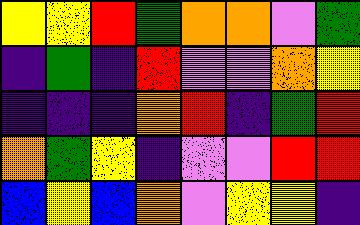[["yellow", "yellow", "red", "green", "orange", "orange", "violet", "green"], ["indigo", "green", "indigo", "red", "violet", "violet", "orange", "yellow"], ["indigo", "indigo", "indigo", "orange", "red", "indigo", "green", "red"], ["orange", "green", "yellow", "indigo", "violet", "violet", "red", "red"], ["blue", "yellow", "blue", "orange", "violet", "yellow", "yellow", "indigo"]]